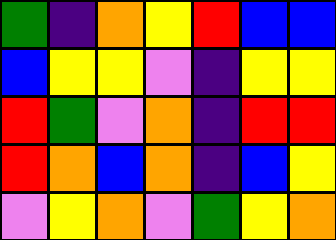[["green", "indigo", "orange", "yellow", "red", "blue", "blue"], ["blue", "yellow", "yellow", "violet", "indigo", "yellow", "yellow"], ["red", "green", "violet", "orange", "indigo", "red", "red"], ["red", "orange", "blue", "orange", "indigo", "blue", "yellow"], ["violet", "yellow", "orange", "violet", "green", "yellow", "orange"]]